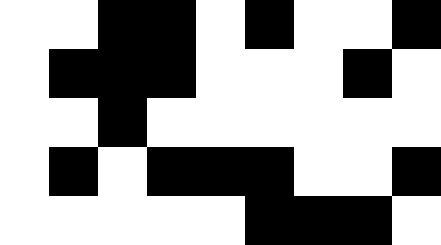[["white", "white", "black", "black", "white", "black", "white", "white", "black"], ["white", "black", "black", "black", "white", "white", "white", "black", "white"], ["white", "white", "black", "white", "white", "white", "white", "white", "white"], ["white", "black", "white", "black", "black", "black", "white", "white", "black"], ["white", "white", "white", "white", "white", "black", "black", "black", "white"]]